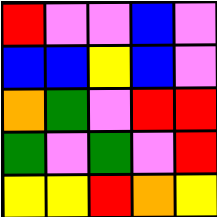[["red", "violet", "violet", "blue", "violet"], ["blue", "blue", "yellow", "blue", "violet"], ["orange", "green", "violet", "red", "red"], ["green", "violet", "green", "violet", "red"], ["yellow", "yellow", "red", "orange", "yellow"]]